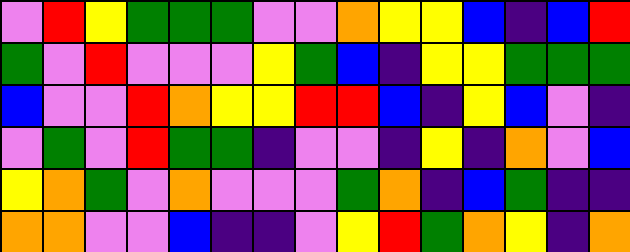[["violet", "red", "yellow", "green", "green", "green", "violet", "violet", "orange", "yellow", "yellow", "blue", "indigo", "blue", "red"], ["green", "violet", "red", "violet", "violet", "violet", "yellow", "green", "blue", "indigo", "yellow", "yellow", "green", "green", "green"], ["blue", "violet", "violet", "red", "orange", "yellow", "yellow", "red", "red", "blue", "indigo", "yellow", "blue", "violet", "indigo"], ["violet", "green", "violet", "red", "green", "green", "indigo", "violet", "violet", "indigo", "yellow", "indigo", "orange", "violet", "blue"], ["yellow", "orange", "green", "violet", "orange", "violet", "violet", "violet", "green", "orange", "indigo", "blue", "green", "indigo", "indigo"], ["orange", "orange", "violet", "violet", "blue", "indigo", "indigo", "violet", "yellow", "red", "green", "orange", "yellow", "indigo", "orange"]]